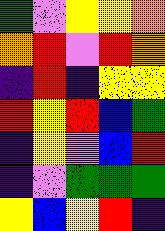[["green", "violet", "yellow", "yellow", "orange"], ["orange", "red", "violet", "red", "orange"], ["indigo", "red", "indigo", "yellow", "yellow"], ["red", "yellow", "red", "blue", "green"], ["indigo", "yellow", "violet", "blue", "red"], ["indigo", "violet", "green", "green", "green"], ["yellow", "blue", "yellow", "red", "indigo"]]